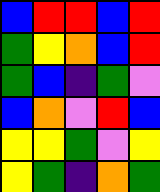[["blue", "red", "red", "blue", "red"], ["green", "yellow", "orange", "blue", "red"], ["green", "blue", "indigo", "green", "violet"], ["blue", "orange", "violet", "red", "blue"], ["yellow", "yellow", "green", "violet", "yellow"], ["yellow", "green", "indigo", "orange", "green"]]